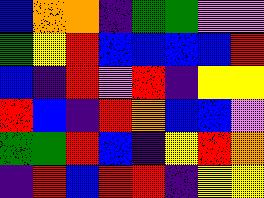[["blue", "orange", "orange", "indigo", "green", "green", "violet", "violet"], ["green", "yellow", "red", "blue", "blue", "blue", "blue", "red"], ["blue", "indigo", "red", "violet", "red", "indigo", "yellow", "yellow"], ["red", "blue", "indigo", "red", "orange", "blue", "blue", "violet"], ["green", "green", "red", "blue", "indigo", "yellow", "red", "orange"], ["indigo", "red", "blue", "red", "red", "indigo", "yellow", "yellow"]]